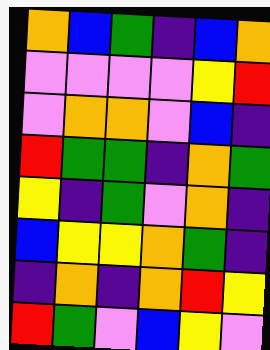[["orange", "blue", "green", "indigo", "blue", "orange"], ["violet", "violet", "violet", "violet", "yellow", "red"], ["violet", "orange", "orange", "violet", "blue", "indigo"], ["red", "green", "green", "indigo", "orange", "green"], ["yellow", "indigo", "green", "violet", "orange", "indigo"], ["blue", "yellow", "yellow", "orange", "green", "indigo"], ["indigo", "orange", "indigo", "orange", "red", "yellow"], ["red", "green", "violet", "blue", "yellow", "violet"]]